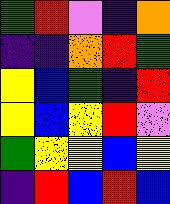[["green", "red", "violet", "indigo", "orange"], ["indigo", "indigo", "orange", "red", "green"], ["yellow", "blue", "green", "indigo", "red"], ["yellow", "blue", "yellow", "red", "violet"], ["green", "yellow", "yellow", "blue", "yellow"], ["indigo", "red", "blue", "red", "blue"]]